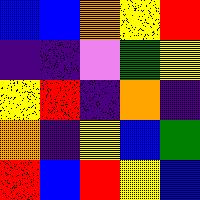[["blue", "blue", "orange", "yellow", "red"], ["indigo", "indigo", "violet", "green", "yellow"], ["yellow", "red", "indigo", "orange", "indigo"], ["orange", "indigo", "yellow", "blue", "green"], ["red", "blue", "red", "yellow", "blue"]]